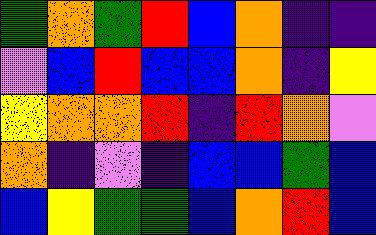[["green", "orange", "green", "red", "blue", "orange", "indigo", "indigo"], ["violet", "blue", "red", "blue", "blue", "orange", "indigo", "yellow"], ["yellow", "orange", "orange", "red", "indigo", "red", "orange", "violet"], ["orange", "indigo", "violet", "indigo", "blue", "blue", "green", "blue"], ["blue", "yellow", "green", "green", "blue", "orange", "red", "blue"]]